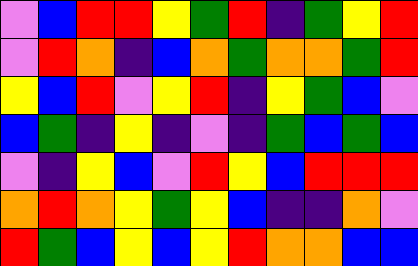[["violet", "blue", "red", "red", "yellow", "green", "red", "indigo", "green", "yellow", "red"], ["violet", "red", "orange", "indigo", "blue", "orange", "green", "orange", "orange", "green", "red"], ["yellow", "blue", "red", "violet", "yellow", "red", "indigo", "yellow", "green", "blue", "violet"], ["blue", "green", "indigo", "yellow", "indigo", "violet", "indigo", "green", "blue", "green", "blue"], ["violet", "indigo", "yellow", "blue", "violet", "red", "yellow", "blue", "red", "red", "red"], ["orange", "red", "orange", "yellow", "green", "yellow", "blue", "indigo", "indigo", "orange", "violet"], ["red", "green", "blue", "yellow", "blue", "yellow", "red", "orange", "orange", "blue", "blue"]]